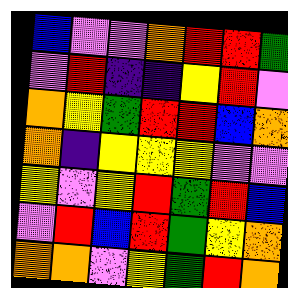[["blue", "violet", "violet", "orange", "red", "red", "green"], ["violet", "red", "indigo", "indigo", "yellow", "red", "violet"], ["orange", "yellow", "green", "red", "red", "blue", "orange"], ["orange", "indigo", "yellow", "yellow", "yellow", "violet", "violet"], ["yellow", "violet", "yellow", "red", "green", "red", "blue"], ["violet", "red", "blue", "red", "green", "yellow", "orange"], ["orange", "orange", "violet", "yellow", "green", "red", "orange"]]